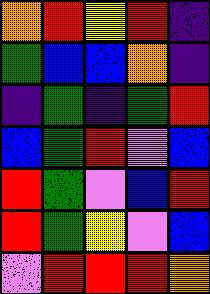[["orange", "red", "yellow", "red", "indigo"], ["green", "blue", "blue", "orange", "indigo"], ["indigo", "green", "indigo", "green", "red"], ["blue", "green", "red", "violet", "blue"], ["red", "green", "violet", "blue", "red"], ["red", "green", "yellow", "violet", "blue"], ["violet", "red", "red", "red", "orange"]]